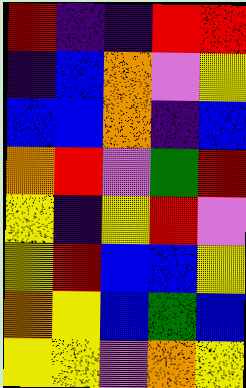[["red", "indigo", "indigo", "red", "red"], ["indigo", "blue", "orange", "violet", "yellow"], ["blue", "blue", "orange", "indigo", "blue"], ["orange", "red", "violet", "green", "red"], ["yellow", "indigo", "yellow", "red", "violet"], ["yellow", "red", "blue", "blue", "yellow"], ["orange", "yellow", "blue", "green", "blue"], ["yellow", "yellow", "violet", "orange", "yellow"]]